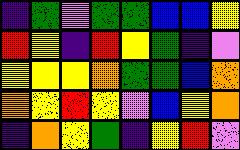[["indigo", "green", "violet", "green", "green", "blue", "blue", "yellow"], ["red", "yellow", "indigo", "red", "yellow", "green", "indigo", "violet"], ["yellow", "yellow", "yellow", "orange", "green", "green", "blue", "orange"], ["orange", "yellow", "red", "yellow", "violet", "blue", "yellow", "orange"], ["indigo", "orange", "yellow", "green", "indigo", "yellow", "red", "violet"]]